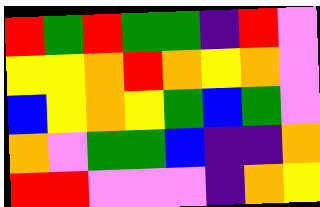[["red", "green", "red", "green", "green", "indigo", "red", "violet"], ["yellow", "yellow", "orange", "red", "orange", "yellow", "orange", "violet"], ["blue", "yellow", "orange", "yellow", "green", "blue", "green", "violet"], ["orange", "violet", "green", "green", "blue", "indigo", "indigo", "orange"], ["red", "red", "violet", "violet", "violet", "indigo", "orange", "yellow"]]